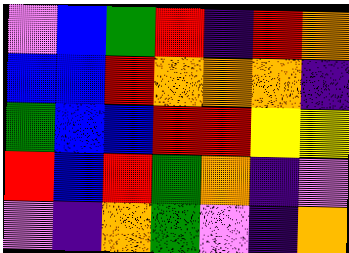[["violet", "blue", "green", "red", "indigo", "red", "orange"], ["blue", "blue", "red", "orange", "orange", "orange", "indigo"], ["green", "blue", "blue", "red", "red", "yellow", "yellow"], ["red", "blue", "red", "green", "orange", "indigo", "violet"], ["violet", "indigo", "orange", "green", "violet", "indigo", "orange"]]